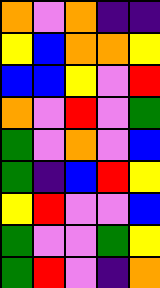[["orange", "violet", "orange", "indigo", "indigo"], ["yellow", "blue", "orange", "orange", "yellow"], ["blue", "blue", "yellow", "violet", "red"], ["orange", "violet", "red", "violet", "green"], ["green", "violet", "orange", "violet", "blue"], ["green", "indigo", "blue", "red", "yellow"], ["yellow", "red", "violet", "violet", "blue"], ["green", "violet", "violet", "green", "yellow"], ["green", "red", "violet", "indigo", "orange"]]